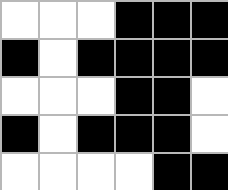[["white", "white", "white", "black", "black", "black"], ["black", "white", "black", "black", "black", "black"], ["white", "white", "white", "black", "black", "white"], ["black", "white", "black", "black", "black", "white"], ["white", "white", "white", "white", "black", "black"]]